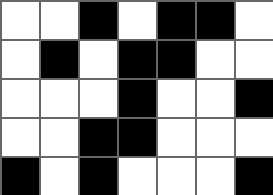[["white", "white", "black", "white", "black", "black", "white"], ["white", "black", "white", "black", "black", "white", "white"], ["white", "white", "white", "black", "white", "white", "black"], ["white", "white", "black", "black", "white", "white", "white"], ["black", "white", "black", "white", "white", "white", "black"]]